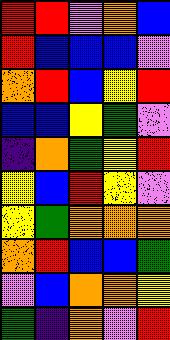[["red", "red", "violet", "orange", "blue"], ["red", "blue", "blue", "blue", "violet"], ["orange", "red", "blue", "yellow", "red"], ["blue", "blue", "yellow", "green", "violet"], ["indigo", "orange", "green", "yellow", "red"], ["yellow", "blue", "red", "yellow", "violet"], ["yellow", "green", "orange", "orange", "orange"], ["orange", "red", "blue", "blue", "green"], ["violet", "blue", "orange", "orange", "yellow"], ["green", "indigo", "orange", "violet", "red"]]